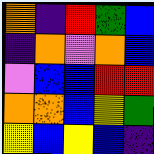[["orange", "indigo", "red", "green", "blue"], ["indigo", "orange", "violet", "orange", "blue"], ["violet", "blue", "blue", "red", "red"], ["orange", "orange", "blue", "yellow", "green"], ["yellow", "blue", "yellow", "blue", "indigo"]]